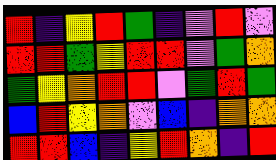[["red", "indigo", "yellow", "red", "green", "indigo", "violet", "red", "violet"], ["red", "red", "green", "yellow", "red", "red", "violet", "green", "orange"], ["green", "yellow", "orange", "red", "red", "violet", "green", "red", "green"], ["blue", "red", "yellow", "orange", "violet", "blue", "indigo", "orange", "orange"], ["red", "red", "blue", "indigo", "yellow", "red", "orange", "indigo", "red"]]